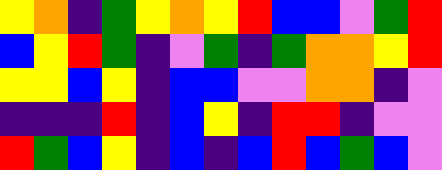[["yellow", "orange", "indigo", "green", "yellow", "orange", "yellow", "red", "blue", "blue", "violet", "green", "red"], ["blue", "yellow", "red", "green", "indigo", "violet", "green", "indigo", "green", "orange", "orange", "yellow", "red"], ["yellow", "yellow", "blue", "yellow", "indigo", "blue", "blue", "violet", "violet", "orange", "orange", "indigo", "violet"], ["indigo", "indigo", "indigo", "red", "indigo", "blue", "yellow", "indigo", "red", "red", "indigo", "violet", "violet"], ["red", "green", "blue", "yellow", "indigo", "blue", "indigo", "blue", "red", "blue", "green", "blue", "violet"]]